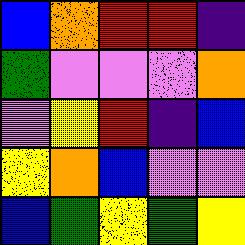[["blue", "orange", "red", "red", "indigo"], ["green", "violet", "violet", "violet", "orange"], ["violet", "yellow", "red", "indigo", "blue"], ["yellow", "orange", "blue", "violet", "violet"], ["blue", "green", "yellow", "green", "yellow"]]